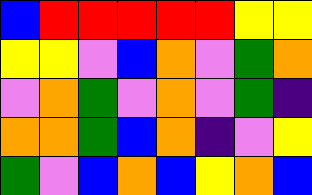[["blue", "red", "red", "red", "red", "red", "yellow", "yellow"], ["yellow", "yellow", "violet", "blue", "orange", "violet", "green", "orange"], ["violet", "orange", "green", "violet", "orange", "violet", "green", "indigo"], ["orange", "orange", "green", "blue", "orange", "indigo", "violet", "yellow"], ["green", "violet", "blue", "orange", "blue", "yellow", "orange", "blue"]]